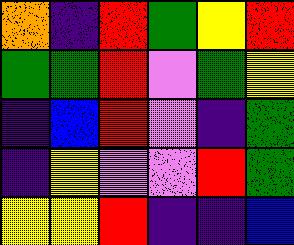[["orange", "indigo", "red", "green", "yellow", "red"], ["green", "green", "red", "violet", "green", "yellow"], ["indigo", "blue", "red", "violet", "indigo", "green"], ["indigo", "yellow", "violet", "violet", "red", "green"], ["yellow", "yellow", "red", "indigo", "indigo", "blue"]]